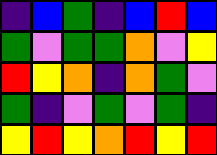[["indigo", "blue", "green", "indigo", "blue", "red", "blue"], ["green", "violet", "green", "green", "orange", "violet", "yellow"], ["red", "yellow", "orange", "indigo", "orange", "green", "violet"], ["green", "indigo", "violet", "green", "violet", "green", "indigo"], ["yellow", "red", "yellow", "orange", "red", "yellow", "red"]]